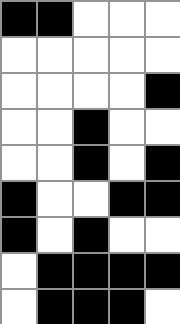[["black", "black", "white", "white", "white"], ["white", "white", "white", "white", "white"], ["white", "white", "white", "white", "black"], ["white", "white", "black", "white", "white"], ["white", "white", "black", "white", "black"], ["black", "white", "white", "black", "black"], ["black", "white", "black", "white", "white"], ["white", "black", "black", "black", "black"], ["white", "black", "black", "black", "white"]]